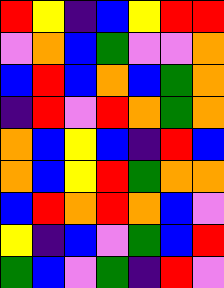[["red", "yellow", "indigo", "blue", "yellow", "red", "red"], ["violet", "orange", "blue", "green", "violet", "violet", "orange"], ["blue", "red", "blue", "orange", "blue", "green", "orange"], ["indigo", "red", "violet", "red", "orange", "green", "orange"], ["orange", "blue", "yellow", "blue", "indigo", "red", "blue"], ["orange", "blue", "yellow", "red", "green", "orange", "orange"], ["blue", "red", "orange", "red", "orange", "blue", "violet"], ["yellow", "indigo", "blue", "violet", "green", "blue", "red"], ["green", "blue", "violet", "green", "indigo", "red", "violet"]]